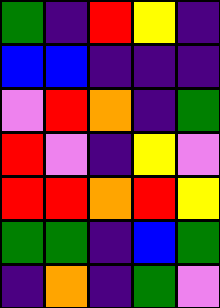[["green", "indigo", "red", "yellow", "indigo"], ["blue", "blue", "indigo", "indigo", "indigo"], ["violet", "red", "orange", "indigo", "green"], ["red", "violet", "indigo", "yellow", "violet"], ["red", "red", "orange", "red", "yellow"], ["green", "green", "indigo", "blue", "green"], ["indigo", "orange", "indigo", "green", "violet"]]